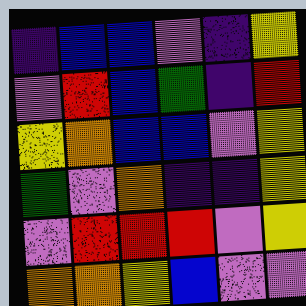[["indigo", "blue", "blue", "violet", "indigo", "yellow"], ["violet", "red", "blue", "green", "indigo", "red"], ["yellow", "orange", "blue", "blue", "violet", "yellow"], ["green", "violet", "orange", "indigo", "indigo", "yellow"], ["violet", "red", "red", "red", "violet", "yellow"], ["orange", "orange", "yellow", "blue", "violet", "violet"]]